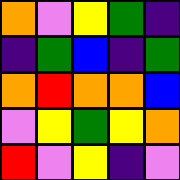[["orange", "violet", "yellow", "green", "indigo"], ["indigo", "green", "blue", "indigo", "green"], ["orange", "red", "orange", "orange", "blue"], ["violet", "yellow", "green", "yellow", "orange"], ["red", "violet", "yellow", "indigo", "violet"]]